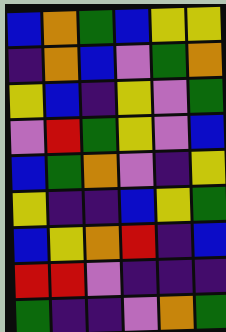[["blue", "orange", "green", "blue", "yellow", "yellow"], ["indigo", "orange", "blue", "violet", "green", "orange"], ["yellow", "blue", "indigo", "yellow", "violet", "green"], ["violet", "red", "green", "yellow", "violet", "blue"], ["blue", "green", "orange", "violet", "indigo", "yellow"], ["yellow", "indigo", "indigo", "blue", "yellow", "green"], ["blue", "yellow", "orange", "red", "indigo", "blue"], ["red", "red", "violet", "indigo", "indigo", "indigo"], ["green", "indigo", "indigo", "violet", "orange", "green"]]